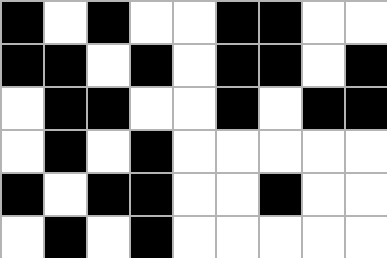[["black", "white", "black", "white", "white", "black", "black", "white", "white"], ["black", "black", "white", "black", "white", "black", "black", "white", "black"], ["white", "black", "black", "white", "white", "black", "white", "black", "black"], ["white", "black", "white", "black", "white", "white", "white", "white", "white"], ["black", "white", "black", "black", "white", "white", "black", "white", "white"], ["white", "black", "white", "black", "white", "white", "white", "white", "white"]]